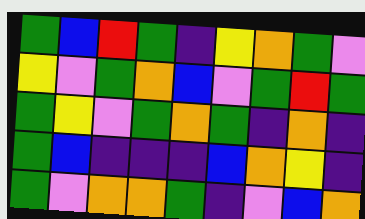[["green", "blue", "red", "green", "indigo", "yellow", "orange", "green", "violet"], ["yellow", "violet", "green", "orange", "blue", "violet", "green", "red", "green"], ["green", "yellow", "violet", "green", "orange", "green", "indigo", "orange", "indigo"], ["green", "blue", "indigo", "indigo", "indigo", "blue", "orange", "yellow", "indigo"], ["green", "violet", "orange", "orange", "green", "indigo", "violet", "blue", "orange"]]